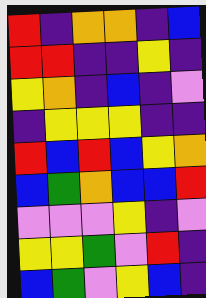[["red", "indigo", "orange", "orange", "indigo", "blue"], ["red", "red", "indigo", "indigo", "yellow", "indigo"], ["yellow", "orange", "indigo", "blue", "indigo", "violet"], ["indigo", "yellow", "yellow", "yellow", "indigo", "indigo"], ["red", "blue", "red", "blue", "yellow", "orange"], ["blue", "green", "orange", "blue", "blue", "red"], ["violet", "violet", "violet", "yellow", "indigo", "violet"], ["yellow", "yellow", "green", "violet", "red", "indigo"], ["blue", "green", "violet", "yellow", "blue", "indigo"]]